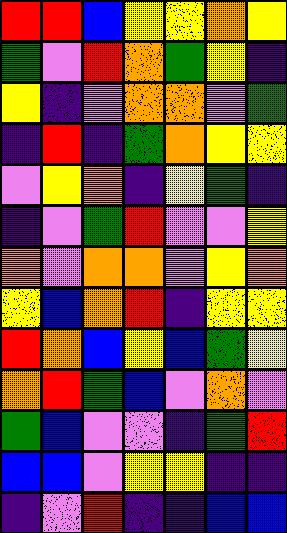[["red", "red", "blue", "yellow", "yellow", "orange", "yellow"], ["green", "violet", "red", "orange", "green", "yellow", "indigo"], ["yellow", "indigo", "violet", "orange", "orange", "violet", "green"], ["indigo", "red", "indigo", "green", "orange", "yellow", "yellow"], ["violet", "yellow", "orange", "indigo", "yellow", "green", "indigo"], ["indigo", "violet", "green", "red", "violet", "violet", "yellow"], ["orange", "violet", "orange", "orange", "violet", "yellow", "orange"], ["yellow", "blue", "orange", "red", "indigo", "yellow", "yellow"], ["red", "orange", "blue", "yellow", "blue", "green", "yellow"], ["orange", "red", "green", "blue", "violet", "orange", "violet"], ["green", "blue", "violet", "violet", "indigo", "green", "red"], ["blue", "blue", "violet", "yellow", "yellow", "indigo", "indigo"], ["indigo", "violet", "red", "indigo", "indigo", "blue", "blue"]]